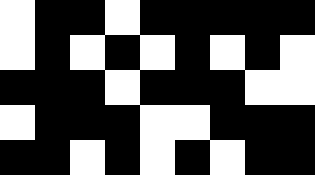[["white", "black", "black", "white", "black", "black", "black", "black", "black"], ["white", "black", "white", "black", "white", "black", "white", "black", "white"], ["black", "black", "black", "white", "black", "black", "black", "white", "white"], ["white", "black", "black", "black", "white", "white", "black", "black", "black"], ["black", "black", "white", "black", "white", "black", "white", "black", "black"]]